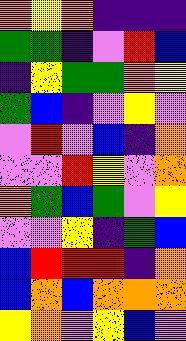[["orange", "yellow", "orange", "indigo", "indigo", "indigo"], ["green", "green", "indigo", "violet", "red", "blue"], ["indigo", "yellow", "green", "green", "orange", "yellow"], ["green", "blue", "indigo", "violet", "yellow", "violet"], ["violet", "red", "violet", "blue", "indigo", "orange"], ["violet", "violet", "red", "yellow", "violet", "orange"], ["orange", "green", "blue", "green", "violet", "yellow"], ["violet", "violet", "yellow", "indigo", "green", "blue"], ["blue", "red", "red", "red", "indigo", "orange"], ["blue", "orange", "blue", "orange", "orange", "orange"], ["yellow", "orange", "violet", "yellow", "blue", "violet"]]